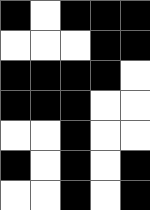[["black", "white", "black", "black", "black"], ["white", "white", "white", "black", "black"], ["black", "black", "black", "black", "white"], ["black", "black", "black", "white", "white"], ["white", "white", "black", "white", "white"], ["black", "white", "black", "white", "black"], ["white", "white", "black", "white", "black"]]